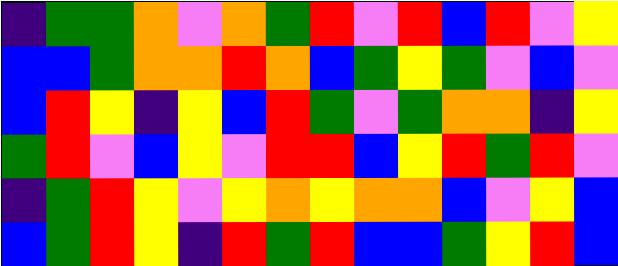[["indigo", "green", "green", "orange", "violet", "orange", "green", "red", "violet", "red", "blue", "red", "violet", "yellow"], ["blue", "blue", "green", "orange", "orange", "red", "orange", "blue", "green", "yellow", "green", "violet", "blue", "violet"], ["blue", "red", "yellow", "indigo", "yellow", "blue", "red", "green", "violet", "green", "orange", "orange", "indigo", "yellow"], ["green", "red", "violet", "blue", "yellow", "violet", "red", "red", "blue", "yellow", "red", "green", "red", "violet"], ["indigo", "green", "red", "yellow", "violet", "yellow", "orange", "yellow", "orange", "orange", "blue", "violet", "yellow", "blue"], ["blue", "green", "red", "yellow", "indigo", "red", "green", "red", "blue", "blue", "green", "yellow", "red", "blue"]]